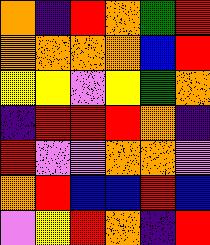[["orange", "indigo", "red", "orange", "green", "red"], ["orange", "orange", "orange", "orange", "blue", "red"], ["yellow", "yellow", "violet", "yellow", "green", "orange"], ["indigo", "red", "red", "red", "orange", "indigo"], ["red", "violet", "violet", "orange", "orange", "violet"], ["orange", "red", "blue", "blue", "red", "blue"], ["violet", "yellow", "red", "orange", "indigo", "red"]]